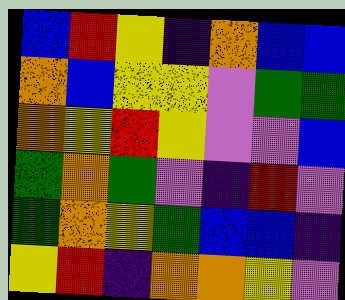[["blue", "red", "yellow", "indigo", "orange", "blue", "blue"], ["orange", "blue", "yellow", "yellow", "violet", "green", "green"], ["orange", "yellow", "red", "yellow", "violet", "violet", "blue"], ["green", "orange", "green", "violet", "indigo", "red", "violet"], ["green", "orange", "yellow", "green", "blue", "blue", "indigo"], ["yellow", "red", "indigo", "orange", "orange", "yellow", "violet"]]